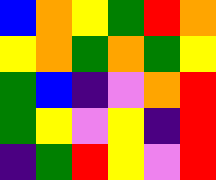[["blue", "orange", "yellow", "green", "red", "orange"], ["yellow", "orange", "green", "orange", "green", "yellow"], ["green", "blue", "indigo", "violet", "orange", "red"], ["green", "yellow", "violet", "yellow", "indigo", "red"], ["indigo", "green", "red", "yellow", "violet", "red"]]